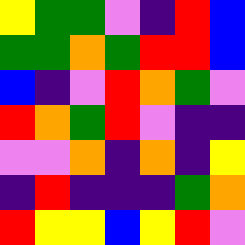[["yellow", "green", "green", "violet", "indigo", "red", "blue"], ["green", "green", "orange", "green", "red", "red", "blue"], ["blue", "indigo", "violet", "red", "orange", "green", "violet"], ["red", "orange", "green", "red", "violet", "indigo", "indigo"], ["violet", "violet", "orange", "indigo", "orange", "indigo", "yellow"], ["indigo", "red", "indigo", "indigo", "indigo", "green", "orange"], ["red", "yellow", "yellow", "blue", "yellow", "red", "violet"]]